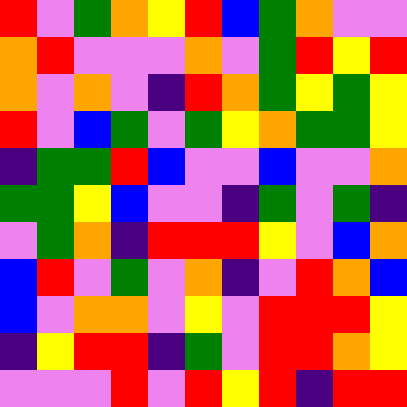[["red", "violet", "green", "orange", "yellow", "red", "blue", "green", "orange", "violet", "violet"], ["orange", "red", "violet", "violet", "violet", "orange", "violet", "green", "red", "yellow", "red"], ["orange", "violet", "orange", "violet", "indigo", "red", "orange", "green", "yellow", "green", "yellow"], ["red", "violet", "blue", "green", "violet", "green", "yellow", "orange", "green", "green", "yellow"], ["indigo", "green", "green", "red", "blue", "violet", "violet", "blue", "violet", "violet", "orange"], ["green", "green", "yellow", "blue", "violet", "violet", "indigo", "green", "violet", "green", "indigo"], ["violet", "green", "orange", "indigo", "red", "red", "red", "yellow", "violet", "blue", "orange"], ["blue", "red", "violet", "green", "violet", "orange", "indigo", "violet", "red", "orange", "blue"], ["blue", "violet", "orange", "orange", "violet", "yellow", "violet", "red", "red", "red", "yellow"], ["indigo", "yellow", "red", "red", "indigo", "green", "violet", "red", "red", "orange", "yellow"], ["violet", "violet", "violet", "red", "violet", "red", "yellow", "red", "indigo", "red", "red"]]